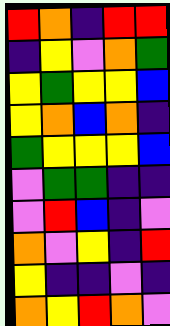[["red", "orange", "indigo", "red", "red"], ["indigo", "yellow", "violet", "orange", "green"], ["yellow", "green", "yellow", "yellow", "blue"], ["yellow", "orange", "blue", "orange", "indigo"], ["green", "yellow", "yellow", "yellow", "blue"], ["violet", "green", "green", "indigo", "indigo"], ["violet", "red", "blue", "indigo", "violet"], ["orange", "violet", "yellow", "indigo", "red"], ["yellow", "indigo", "indigo", "violet", "indigo"], ["orange", "yellow", "red", "orange", "violet"]]